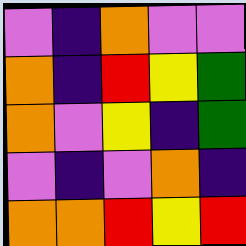[["violet", "indigo", "orange", "violet", "violet"], ["orange", "indigo", "red", "yellow", "green"], ["orange", "violet", "yellow", "indigo", "green"], ["violet", "indigo", "violet", "orange", "indigo"], ["orange", "orange", "red", "yellow", "red"]]